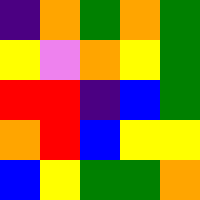[["indigo", "orange", "green", "orange", "green"], ["yellow", "violet", "orange", "yellow", "green"], ["red", "red", "indigo", "blue", "green"], ["orange", "red", "blue", "yellow", "yellow"], ["blue", "yellow", "green", "green", "orange"]]